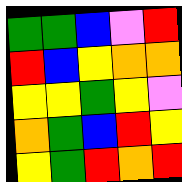[["green", "green", "blue", "violet", "red"], ["red", "blue", "yellow", "orange", "orange"], ["yellow", "yellow", "green", "yellow", "violet"], ["orange", "green", "blue", "red", "yellow"], ["yellow", "green", "red", "orange", "red"]]